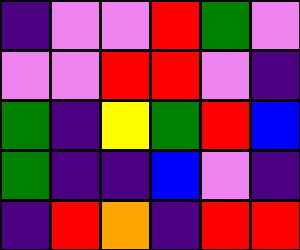[["indigo", "violet", "violet", "red", "green", "violet"], ["violet", "violet", "red", "red", "violet", "indigo"], ["green", "indigo", "yellow", "green", "red", "blue"], ["green", "indigo", "indigo", "blue", "violet", "indigo"], ["indigo", "red", "orange", "indigo", "red", "red"]]